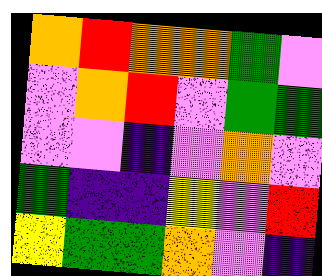[["orange", "red", "orange", "orange", "green", "violet"], ["violet", "orange", "red", "violet", "green", "green"], ["violet", "violet", "indigo", "violet", "orange", "violet"], ["green", "indigo", "indigo", "yellow", "violet", "red"], ["yellow", "green", "green", "orange", "violet", "indigo"]]